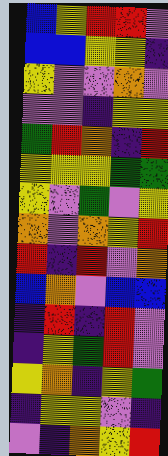[["blue", "yellow", "red", "red", "violet"], ["blue", "blue", "yellow", "yellow", "indigo"], ["yellow", "violet", "violet", "orange", "violet"], ["violet", "violet", "indigo", "yellow", "yellow"], ["green", "red", "orange", "indigo", "red"], ["yellow", "yellow", "yellow", "green", "green"], ["yellow", "violet", "green", "violet", "yellow"], ["orange", "violet", "orange", "yellow", "red"], ["red", "indigo", "red", "violet", "orange"], ["blue", "orange", "violet", "blue", "blue"], ["indigo", "red", "indigo", "red", "violet"], ["indigo", "yellow", "green", "red", "violet"], ["yellow", "orange", "indigo", "yellow", "green"], ["indigo", "yellow", "yellow", "violet", "indigo"], ["violet", "indigo", "orange", "yellow", "red"]]